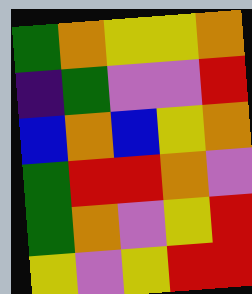[["green", "orange", "yellow", "yellow", "orange"], ["indigo", "green", "violet", "violet", "red"], ["blue", "orange", "blue", "yellow", "orange"], ["green", "red", "red", "orange", "violet"], ["green", "orange", "violet", "yellow", "red"], ["yellow", "violet", "yellow", "red", "red"]]